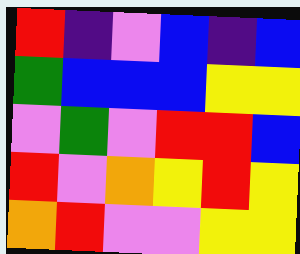[["red", "indigo", "violet", "blue", "indigo", "blue"], ["green", "blue", "blue", "blue", "yellow", "yellow"], ["violet", "green", "violet", "red", "red", "blue"], ["red", "violet", "orange", "yellow", "red", "yellow"], ["orange", "red", "violet", "violet", "yellow", "yellow"]]